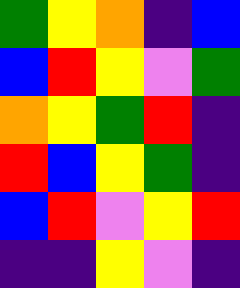[["green", "yellow", "orange", "indigo", "blue"], ["blue", "red", "yellow", "violet", "green"], ["orange", "yellow", "green", "red", "indigo"], ["red", "blue", "yellow", "green", "indigo"], ["blue", "red", "violet", "yellow", "red"], ["indigo", "indigo", "yellow", "violet", "indigo"]]